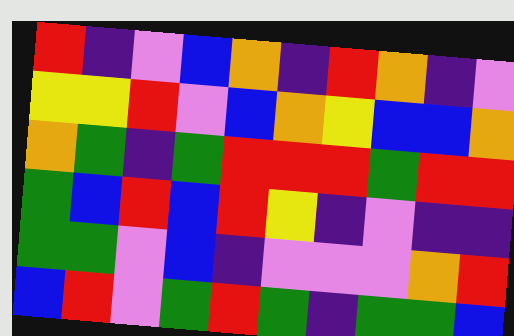[["red", "indigo", "violet", "blue", "orange", "indigo", "red", "orange", "indigo", "violet"], ["yellow", "yellow", "red", "violet", "blue", "orange", "yellow", "blue", "blue", "orange"], ["orange", "green", "indigo", "green", "red", "red", "red", "green", "red", "red"], ["green", "blue", "red", "blue", "red", "yellow", "indigo", "violet", "indigo", "indigo"], ["green", "green", "violet", "blue", "indigo", "violet", "violet", "violet", "orange", "red"], ["blue", "red", "violet", "green", "red", "green", "indigo", "green", "green", "blue"]]